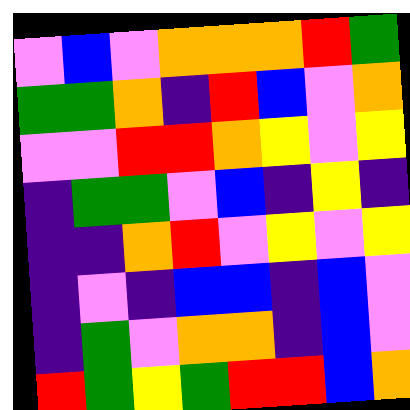[["violet", "blue", "violet", "orange", "orange", "orange", "red", "green"], ["green", "green", "orange", "indigo", "red", "blue", "violet", "orange"], ["violet", "violet", "red", "red", "orange", "yellow", "violet", "yellow"], ["indigo", "green", "green", "violet", "blue", "indigo", "yellow", "indigo"], ["indigo", "indigo", "orange", "red", "violet", "yellow", "violet", "yellow"], ["indigo", "violet", "indigo", "blue", "blue", "indigo", "blue", "violet"], ["indigo", "green", "violet", "orange", "orange", "indigo", "blue", "violet"], ["red", "green", "yellow", "green", "red", "red", "blue", "orange"]]